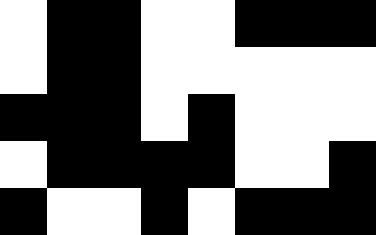[["white", "black", "black", "white", "white", "black", "black", "black"], ["white", "black", "black", "white", "white", "white", "white", "white"], ["black", "black", "black", "white", "black", "white", "white", "white"], ["white", "black", "black", "black", "black", "white", "white", "black"], ["black", "white", "white", "black", "white", "black", "black", "black"]]